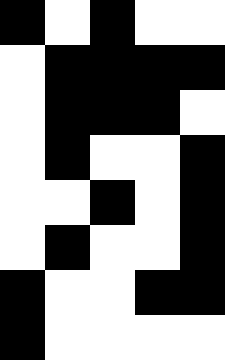[["black", "white", "black", "white", "white"], ["white", "black", "black", "black", "black"], ["white", "black", "black", "black", "white"], ["white", "black", "white", "white", "black"], ["white", "white", "black", "white", "black"], ["white", "black", "white", "white", "black"], ["black", "white", "white", "black", "black"], ["black", "white", "white", "white", "white"]]